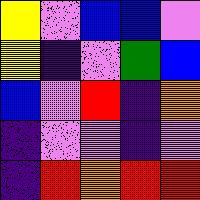[["yellow", "violet", "blue", "blue", "violet"], ["yellow", "indigo", "violet", "green", "blue"], ["blue", "violet", "red", "indigo", "orange"], ["indigo", "violet", "violet", "indigo", "violet"], ["indigo", "red", "orange", "red", "red"]]